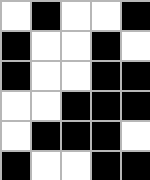[["white", "black", "white", "white", "black"], ["black", "white", "white", "black", "white"], ["black", "white", "white", "black", "black"], ["white", "white", "black", "black", "black"], ["white", "black", "black", "black", "white"], ["black", "white", "white", "black", "black"]]